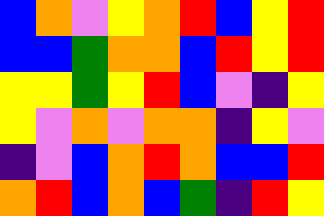[["blue", "orange", "violet", "yellow", "orange", "red", "blue", "yellow", "red"], ["blue", "blue", "green", "orange", "orange", "blue", "red", "yellow", "red"], ["yellow", "yellow", "green", "yellow", "red", "blue", "violet", "indigo", "yellow"], ["yellow", "violet", "orange", "violet", "orange", "orange", "indigo", "yellow", "violet"], ["indigo", "violet", "blue", "orange", "red", "orange", "blue", "blue", "red"], ["orange", "red", "blue", "orange", "blue", "green", "indigo", "red", "yellow"]]